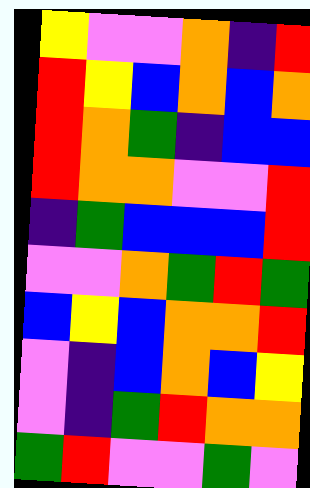[["yellow", "violet", "violet", "orange", "indigo", "red"], ["red", "yellow", "blue", "orange", "blue", "orange"], ["red", "orange", "green", "indigo", "blue", "blue"], ["red", "orange", "orange", "violet", "violet", "red"], ["indigo", "green", "blue", "blue", "blue", "red"], ["violet", "violet", "orange", "green", "red", "green"], ["blue", "yellow", "blue", "orange", "orange", "red"], ["violet", "indigo", "blue", "orange", "blue", "yellow"], ["violet", "indigo", "green", "red", "orange", "orange"], ["green", "red", "violet", "violet", "green", "violet"]]